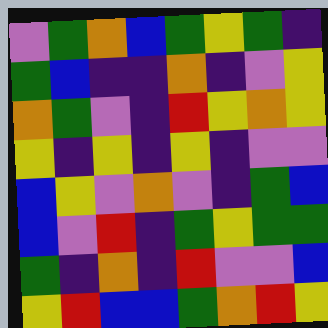[["violet", "green", "orange", "blue", "green", "yellow", "green", "indigo"], ["green", "blue", "indigo", "indigo", "orange", "indigo", "violet", "yellow"], ["orange", "green", "violet", "indigo", "red", "yellow", "orange", "yellow"], ["yellow", "indigo", "yellow", "indigo", "yellow", "indigo", "violet", "violet"], ["blue", "yellow", "violet", "orange", "violet", "indigo", "green", "blue"], ["blue", "violet", "red", "indigo", "green", "yellow", "green", "green"], ["green", "indigo", "orange", "indigo", "red", "violet", "violet", "blue"], ["yellow", "red", "blue", "blue", "green", "orange", "red", "yellow"]]